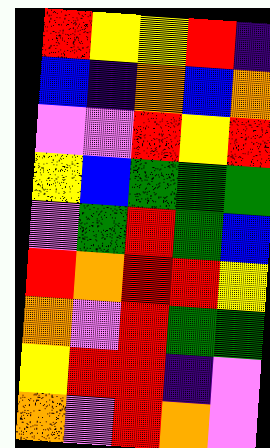[["red", "yellow", "yellow", "red", "indigo"], ["blue", "indigo", "orange", "blue", "orange"], ["violet", "violet", "red", "yellow", "red"], ["yellow", "blue", "green", "green", "green"], ["violet", "green", "red", "green", "blue"], ["red", "orange", "red", "red", "yellow"], ["orange", "violet", "red", "green", "green"], ["yellow", "red", "red", "indigo", "violet"], ["orange", "violet", "red", "orange", "violet"]]